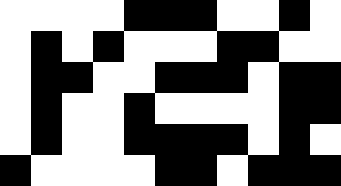[["white", "white", "white", "white", "black", "black", "black", "white", "white", "black", "white"], ["white", "black", "white", "black", "white", "white", "white", "black", "black", "white", "white"], ["white", "black", "black", "white", "white", "black", "black", "black", "white", "black", "black"], ["white", "black", "white", "white", "black", "white", "white", "white", "white", "black", "black"], ["white", "black", "white", "white", "black", "black", "black", "black", "white", "black", "white"], ["black", "white", "white", "white", "white", "black", "black", "white", "black", "black", "black"]]